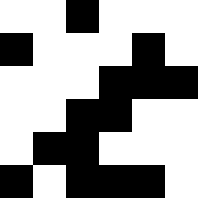[["white", "white", "black", "white", "white", "white"], ["black", "white", "white", "white", "black", "white"], ["white", "white", "white", "black", "black", "black"], ["white", "white", "black", "black", "white", "white"], ["white", "black", "black", "white", "white", "white"], ["black", "white", "black", "black", "black", "white"]]